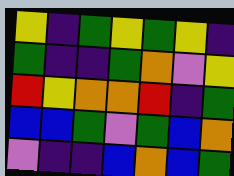[["yellow", "indigo", "green", "yellow", "green", "yellow", "indigo"], ["green", "indigo", "indigo", "green", "orange", "violet", "yellow"], ["red", "yellow", "orange", "orange", "red", "indigo", "green"], ["blue", "blue", "green", "violet", "green", "blue", "orange"], ["violet", "indigo", "indigo", "blue", "orange", "blue", "green"]]